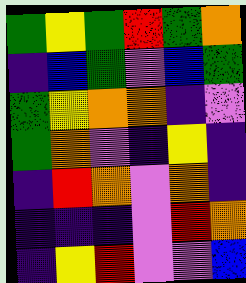[["green", "yellow", "green", "red", "green", "orange"], ["indigo", "blue", "green", "violet", "blue", "green"], ["green", "yellow", "orange", "orange", "indigo", "violet"], ["green", "orange", "violet", "indigo", "yellow", "indigo"], ["indigo", "red", "orange", "violet", "orange", "indigo"], ["indigo", "indigo", "indigo", "violet", "red", "orange"], ["indigo", "yellow", "red", "violet", "violet", "blue"]]